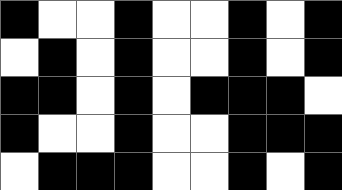[["black", "white", "white", "black", "white", "white", "black", "white", "black"], ["white", "black", "white", "black", "white", "white", "black", "white", "black"], ["black", "black", "white", "black", "white", "black", "black", "black", "white"], ["black", "white", "white", "black", "white", "white", "black", "black", "black"], ["white", "black", "black", "black", "white", "white", "black", "white", "black"]]